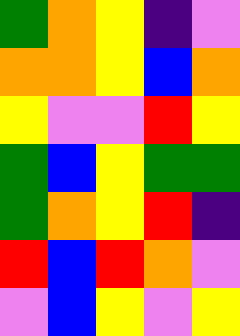[["green", "orange", "yellow", "indigo", "violet"], ["orange", "orange", "yellow", "blue", "orange"], ["yellow", "violet", "violet", "red", "yellow"], ["green", "blue", "yellow", "green", "green"], ["green", "orange", "yellow", "red", "indigo"], ["red", "blue", "red", "orange", "violet"], ["violet", "blue", "yellow", "violet", "yellow"]]